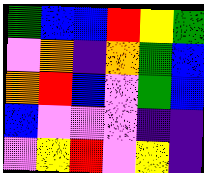[["green", "blue", "blue", "red", "yellow", "green"], ["violet", "orange", "indigo", "orange", "green", "blue"], ["orange", "red", "blue", "violet", "green", "blue"], ["blue", "violet", "violet", "violet", "indigo", "indigo"], ["violet", "yellow", "red", "violet", "yellow", "indigo"]]